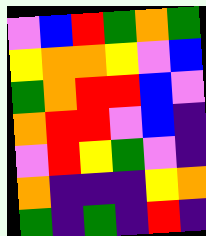[["violet", "blue", "red", "green", "orange", "green"], ["yellow", "orange", "orange", "yellow", "violet", "blue"], ["green", "orange", "red", "red", "blue", "violet"], ["orange", "red", "red", "violet", "blue", "indigo"], ["violet", "red", "yellow", "green", "violet", "indigo"], ["orange", "indigo", "indigo", "indigo", "yellow", "orange"], ["green", "indigo", "green", "indigo", "red", "indigo"]]